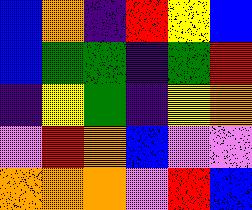[["blue", "orange", "indigo", "red", "yellow", "blue"], ["blue", "green", "green", "indigo", "green", "red"], ["indigo", "yellow", "green", "indigo", "yellow", "orange"], ["violet", "red", "orange", "blue", "violet", "violet"], ["orange", "orange", "orange", "violet", "red", "blue"]]